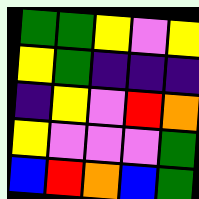[["green", "green", "yellow", "violet", "yellow"], ["yellow", "green", "indigo", "indigo", "indigo"], ["indigo", "yellow", "violet", "red", "orange"], ["yellow", "violet", "violet", "violet", "green"], ["blue", "red", "orange", "blue", "green"]]